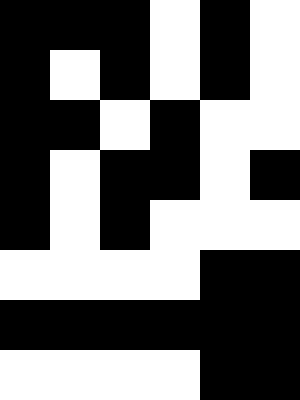[["black", "black", "black", "white", "black", "white"], ["black", "white", "black", "white", "black", "white"], ["black", "black", "white", "black", "white", "white"], ["black", "white", "black", "black", "white", "black"], ["black", "white", "black", "white", "white", "white"], ["white", "white", "white", "white", "black", "black"], ["black", "black", "black", "black", "black", "black"], ["white", "white", "white", "white", "black", "black"]]